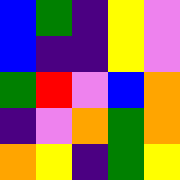[["blue", "green", "indigo", "yellow", "violet"], ["blue", "indigo", "indigo", "yellow", "violet"], ["green", "red", "violet", "blue", "orange"], ["indigo", "violet", "orange", "green", "orange"], ["orange", "yellow", "indigo", "green", "yellow"]]